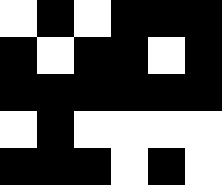[["white", "black", "white", "black", "black", "black"], ["black", "white", "black", "black", "white", "black"], ["black", "black", "black", "black", "black", "black"], ["white", "black", "white", "white", "white", "white"], ["black", "black", "black", "white", "black", "white"]]